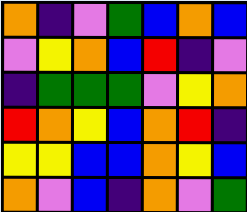[["orange", "indigo", "violet", "green", "blue", "orange", "blue"], ["violet", "yellow", "orange", "blue", "red", "indigo", "violet"], ["indigo", "green", "green", "green", "violet", "yellow", "orange"], ["red", "orange", "yellow", "blue", "orange", "red", "indigo"], ["yellow", "yellow", "blue", "blue", "orange", "yellow", "blue"], ["orange", "violet", "blue", "indigo", "orange", "violet", "green"]]